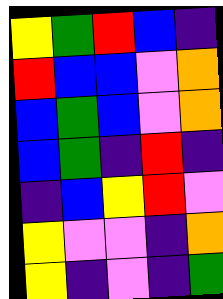[["yellow", "green", "red", "blue", "indigo"], ["red", "blue", "blue", "violet", "orange"], ["blue", "green", "blue", "violet", "orange"], ["blue", "green", "indigo", "red", "indigo"], ["indigo", "blue", "yellow", "red", "violet"], ["yellow", "violet", "violet", "indigo", "orange"], ["yellow", "indigo", "violet", "indigo", "green"]]